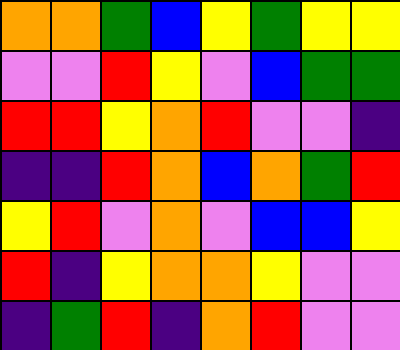[["orange", "orange", "green", "blue", "yellow", "green", "yellow", "yellow"], ["violet", "violet", "red", "yellow", "violet", "blue", "green", "green"], ["red", "red", "yellow", "orange", "red", "violet", "violet", "indigo"], ["indigo", "indigo", "red", "orange", "blue", "orange", "green", "red"], ["yellow", "red", "violet", "orange", "violet", "blue", "blue", "yellow"], ["red", "indigo", "yellow", "orange", "orange", "yellow", "violet", "violet"], ["indigo", "green", "red", "indigo", "orange", "red", "violet", "violet"]]